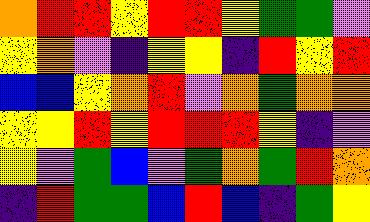[["orange", "red", "red", "yellow", "red", "red", "yellow", "green", "green", "violet"], ["yellow", "orange", "violet", "indigo", "yellow", "yellow", "indigo", "red", "yellow", "red"], ["blue", "blue", "yellow", "orange", "red", "violet", "orange", "green", "orange", "orange"], ["yellow", "yellow", "red", "yellow", "red", "red", "red", "yellow", "indigo", "violet"], ["yellow", "violet", "green", "blue", "violet", "green", "orange", "green", "red", "orange"], ["indigo", "red", "green", "green", "blue", "red", "blue", "indigo", "green", "yellow"]]